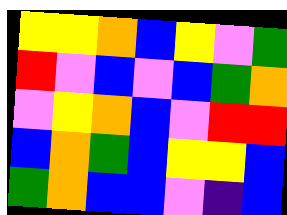[["yellow", "yellow", "orange", "blue", "yellow", "violet", "green"], ["red", "violet", "blue", "violet", "blue", "green", "orange"], ["violet", "yellow", "orange", "blue", "violet", "red", "red"], ["blue", "orange", "green", "blue", "yellow", "yellow", "blue"], ["green", "orange", "blue", "blue", "violet", "indigo", "blue"]]